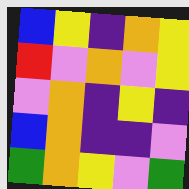[["blue", "yellow", "indigo", "orange", "yellow"], ["red", "violet", "orange", "violet", "yellow"], ["violet", "orange", "indigo", "yellow", "indigo"], ["blue", "orange", "indigo", "indigo", "violet"], ["green", "orange", "yellow", "violet", "green"]]